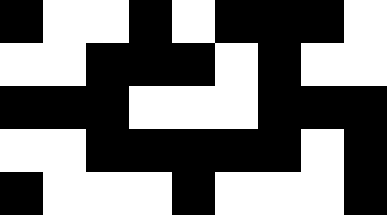[["black", "white", "white", "black", "white", "black", "black", "black", "white"], ["white", "white", "black", "black", "black", "white", "black", "white", "white"], ["black", "black", "black", "white", "white", "white", "black", "black", "black"], ["white", "white", "black", "black", "black", "black", "black", "white", "black"], ["black", "white", "white", "white", "black", "white", "white", "white", "black"]]